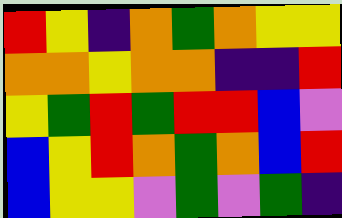[["red", "yellow", "indigo", "orange", "green", "orange", "yellow", "yellow"], ["orange", "orange", "yellow", "orange", "orange", "indigo", "indigo", "red"], ["yellow", "green", "red", "green", "red", "red", "blue", "violet"], ["blue", "yellow", "red", "orange", "green", "orange", "blue", "red"], ["blue", "yellow", "yellow", "violet", "green", "violet", "green", "indigo"]]